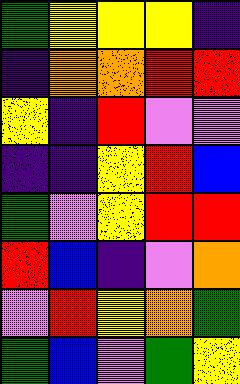[["green", "yellow", "yellow", "yellow", "indigo"], ["indigo", "orange", "orange", "red", "red"], ["yellow", "indigo", "red", "violet", "violet"], ["indigo", "indigo", "yellow", "red", "blue"], ["green", "violet", "yellow", "red", "red"], ["red", "blue", "indigo", "violet", "orange"], ["violet", "red", "yellow", "orange", "green"], ["green", "blue", "violet", "green", "yellow"]]